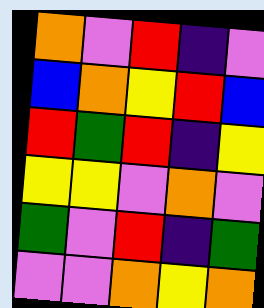[["orange", "violet", "red", "indigo", "violet"], ["blue", "orange", "yellow", "red", "blue"], ["red", "green", "red", "indigo", "yellow"], ["yellow", "yellow", "violet", "orange", "violet"], ["green", "violet", "red", "indigo", "green"], ["violet", "violet", "orange", "yellow", "orange"]]